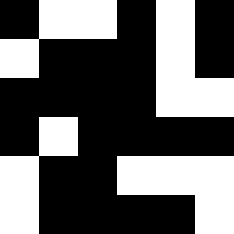[["black", "white", "white", "black", "white", "black"], ["white", "black", "black", "black", "white", "black"], ["black", "black", "black", "black", "white", "white"], ["black", "white", "black", "black", "black", "black"], ["white", "black", "black", "white", "white", "white"], ["white", "black", "black", "black", "black", "white"]]